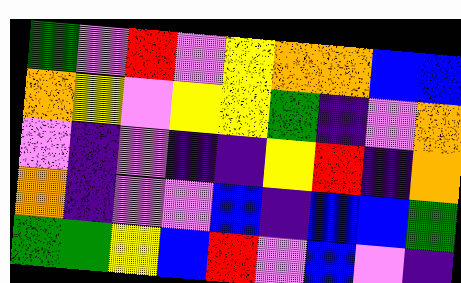[["green", "violet", "red", "violet", "yellow", "orange", "orange", "blue", "blue"], ["orange", "yellow", "violet", "yellow", "yellow", "green", "indigo", "violet", "orange"], ["violet", "indigo", "violet", "indigo", "indigo", "yellow", "red", "indigo", "orange"], ["orange", "indigo", "violet", "violet", "blue", "indigo", "blue", "blue", "green"], ["green", "green", "yellow", "blue", "red", "violet", "blue", "violet", "indigo"]]